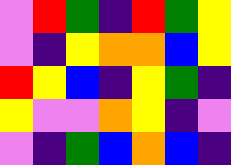[["violet", "red", "green", "indigo", "red", "green", "yellow"], ["violet", "indigo", "yellow", "orange", "orange", "blue", "yellow"], ["red", "yellow", "blue", "indigo", "yellow", "green", "indigo"], ["yellow", "violet", "violet", "orange", "yellow", "indigo", "violet"], ["violet", "indigo", "green", "blue", "orange", "blue", "indigo"]]